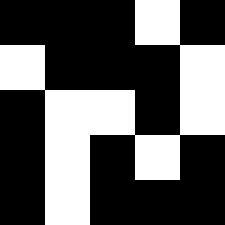[["black", "black", "black", "white", "black"], ["white", "black", "black", "black", "white"], ["black", "white", "white", "black", "white"], ["black", "white", "black", "white", "black"], ["black", "white", "black", "black", "black"]]